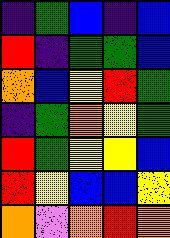[["indigo", "green", "blue", "indigo", "blue"], ["red", "indigo", "green", "green", "blue"], ["orange", "blue", "yellow", "red", "green"], ["indigo", "green", "orange", "yellow", "green"], ["red", "green", "yellow", "yellow", "blue"], ["red", "yellow", "blue", "blue", "yellow"], ["orange", "violet", "orange", "red", "orange"]]